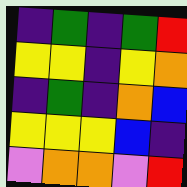[["indigo", "green", "indigo", "green", "red"], ["yellow", "yellow", "indigo", "yellow", "orange"], ["indigo", "green", "indigo", "orange", "blue"], ["yellow", "yellow", "yellow", "blue", "indigo"], ["violet", "orange", "orange", "violet", "red"]]